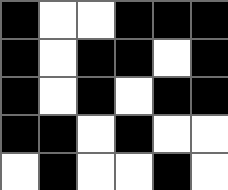[["black", "white", "white", "black", "black", "black"], ["black", "white", "black", "black", "white", "black"], ["black", "white", "black", "white", "black", "black"], ["black", "black", "white", "black", "white", "white"], ["white", "black", "white", "white", "black", "white"]]